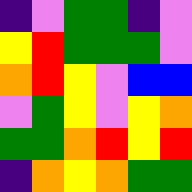[["indigo", "violet", "green", "green", "indigo", "violet"], ["yellow", "red", "green", "green", "green", "violet"], ["orange", "red", "yellow", "violet", "blue", "blue"], ["violet", "green", "yellow", "violet", "yellow", "orange"], ["green", "green", "orange", "red", "yellow", "red"], ["indigo", "orange", "yellow", "orange", "green", "green"]]